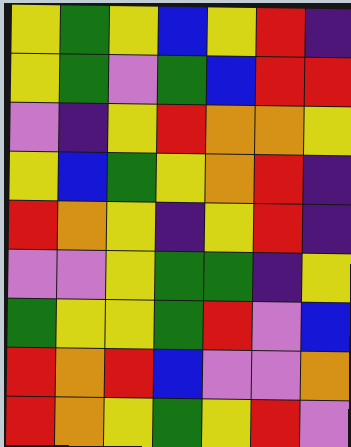[["yellow", "green", "yellow", "blue", "yellow", "red", "indigo"], ["yellow", "green", "violet", "green", "blue", "red", "red"], ["violet", "indigo", "yellow", "red", "orange", "orange", "yellow"], ["yellow", "blue", "green", "yellow", "orange", "red", "indigo"], ["red", "orange", "yellow", "indigo", "yellow", "red", "indigo"], ["violet", "violet", "yellow", "green", "green", "indigo", "yellow"], ["green", "yellow", "yellow", "green", "red", "violet", "blue"], ["red", "orange", "red", "blue", "violet", "violet", "orange"], ["red", "orange", "yellow", "green", "yellow", "red", "violet"]]